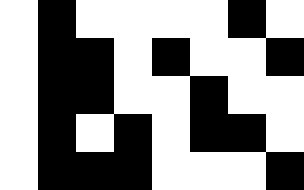[["white", "black", "white", "white", "white", "white", "black", "white"], ["white", "black", "black", "white", "black", "white", "white", "black"], ["white", "black", "black", "white", "white", "black", "white", "white"], ["white", "black", "white", "black", "white", "black", "black", "white"], ["white", "black", "black", "black", "white", "white", "white", "black"]]